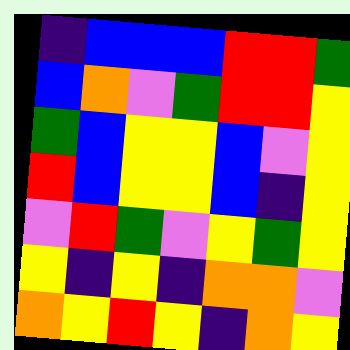[["indigo", "blue", "blue", "blue", "red", "red", "green"], ["blue", "orange", "violet", "green", "red", "red", "yellow"], ["green", "blue", "yellow", "yellow", "blue", "violet", "yellow"], ["red", "blue", "yellow", "yellow", "blue", "indigo", "yellow"], ["violet", "red", "green", "violet", "yellow", "green", "yellow"], ["yellow", "indigo", "yellow", "indigo", "orange", "orange", "violet"], ["orange", "yellow", "red", "yellow", "indigo", "orange", "yellow"]]